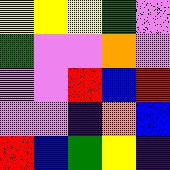[["yellow", "yellow", "yellow", "green", "violet"], ["green", "violet", "violet", "orange", "violet"], ["violet", "violet", "red", "blue", "red"], ["violet", "violet", "indigo", "orange", "blue"], ["red", "blue", "green", "yellow", "indigo"]]